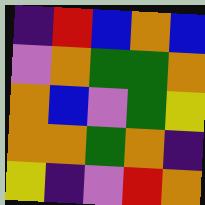[["indigo", "red", "blue", "orange", "blue"], ["violet", "orange", "green", "green", "orange"], ["orange", "blue", "violet", "green", "yellow"], ["orange", "orange", "green", "orange", "indigo"], ["yellow", "indigo", "violet", "red", "orange"]]